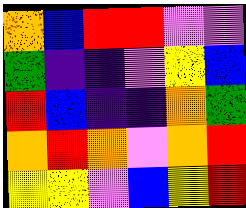[["orange", "blue", "red", "red", "violet", "violet"], ["green", "indigo", "indigo", "violet", "yellow", "blue"], ["red", "blue", "indigo", "indigo", "orange", "green"], ["orange", "red", "orange", "violet", "orange", "red"], ["yellow", "yellow", "violet", "blue", "yellow", "red"]]